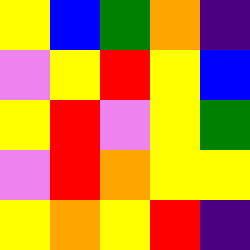[["yellow", "blue", "green", "orange", "indigo"], ["violet", "yellow", "red", "yellow", "blue"], ["yellow", "red", "violet", "yellow", "green"], ["violet", "red", "orange", "yellow", "yellow"], ["yellow", "orange", "yellow", "red", "indigo"]]